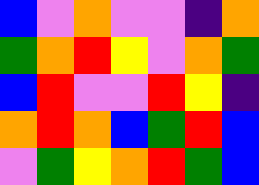[["blue", "violet", "orange", "violet", "violet", "indigo", "orange"], ["green", "orange", "red", "yellow", "violet", "orange", "green"], ["blue", "red", "violet", "violet", "red", "yellow", "indigo"], ["orange", "red", "orange", "blue", "green", "red", "blue"], ["violet", "green", "yellow", "orange", "red", "green", "blue"]]